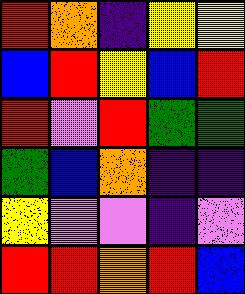[["red", "orange", "indigo", "yellow", "yellow"], ["blue", "red", "yellow", "blue", "red"], ["red", "violet", "red", "green", "green"], ["green", "blue", "orange", "indigo", "indigo"], ["yellow", "violet", "violet", "indigo", "violet"], ["red", "red", "orange", "red", "blue"]]